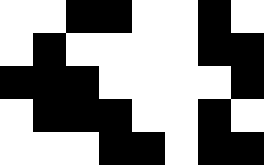[["white", "white", "black", "black", "white", "white", "black", "white"], ["white", "black", "white", "white", "white", "white", "black", "black"], ["black", "black", "black", "white", "white", "white", "white", "black"], ["white", "black", "black", "black", "white", "white", "black", "white"], ["white", "white", "white", "black", "black", "white", "black", "black"]]